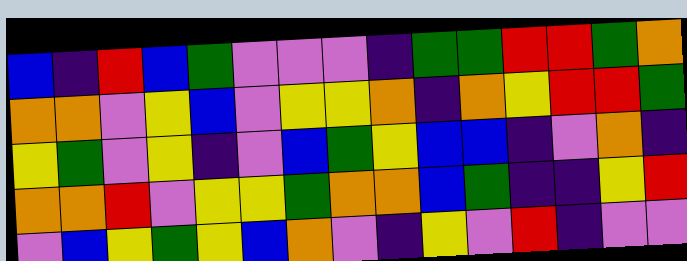[["blue", "indigo", "red", "blue", "green", "violet", "violet", "violet", "indigo", "green", "green", "red", "red", "green", "orange"], ["orange", "orange", "violet", "yellow", "blue", "violet", "yellow", "yellow", "orange", "indigo", "orange", "yellow", "red", "red", "green"], ["yellow", "green", "violet", "yellow", "indigo", "violet", "blue", "green", "yellow", "blue", "blue", "indigo", "violet", "orange", "indigo"], ["orange", "orange", "red", "violet", "yellow", "yellow", "green", "orange", "orange", "blue", "green", "indigo", "indigo", "yellow", "red"], ["violet", "blue", "yellow", "green", "yellow", "blue", "orange", "violet", "indigo", "yellow", "violet", "red", "indigo", "violet", "violet"]]